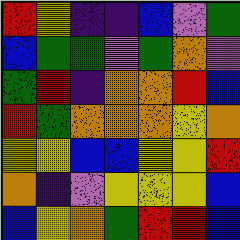[["red", "yellow", "indigo", "indigo", "blue", "violet", "green"], ["blue", "green", "green", "violet", "green", "orange", "violet"], ["green", "red", "indigo", "orange", "orange", "red", "blue"], ["red", "green", "orange", "orange", "orange", "yellow", "orange"], ["yellow", "yellow", "blue", "blue", "yellow", "yellow", "red"], ["orange", "indigo", "violet", "yellow", "yellow", "yellow", "blue"], ["blue", "yellow", "orange", "green", "red", "red", "blue"]]